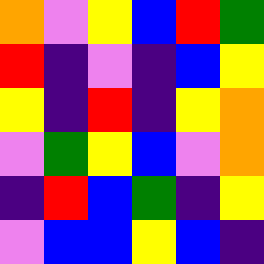[["orange", "violet", "yellow", "blue", "red", "green"], ["red", "indigo", "violet", "indigo", "blue", "yellow"], ["yellow", "indigo", "red", "indigo", "yellow", "orange"], ["violet", "green", "yellow", "blue", "violet", "orange"], ["indigo", "red", "blue", "green", "indigo", "yellow"], ["violet", "blue", "blue", "yellow", "blue", "indigo"]]